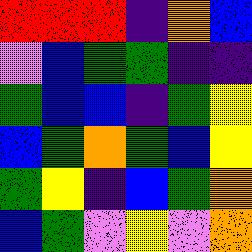[["red", "red", "red", "indigo", "orange", "blue"], ["violet", "blue", "green", "green", "indigo", "indigo"], ["green", "blue", "blue", "indigo", "green", "yellow"], ["blue", "green", "orange", "green", "blue", "yellow"], ["green", "yellow", "indigo", "blue", "green", "orange"], ["blue", "green", "violet", "yellow", "violet", "orange"]]